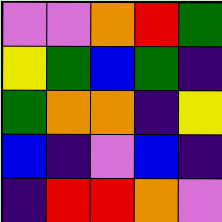[["violet", "violet", "orange", "red", "green"], ["yellow", "green", "blue", "green", "indigo"], ["green", "orange", "orange", "indigo", "yellow"], ["blue", "indigo", "violet", "blue", "indigo"], ["indigo", "red", "red", "orange", "violet"]]